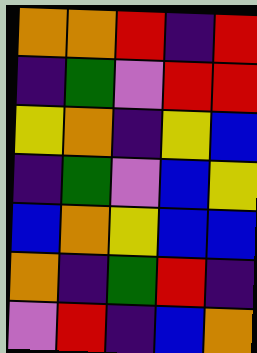[["orange", "orange", "red", "indigo", "red"], ["indigo", "green", "violet", "red", "red"], ["yellow", "orange", "indigo", "yellow", "blue"], ["indigo", "green", "violet", "blue", "yellow"], ["blue", "orange", "yellow", "blue", "blue"], ["orange", "indigo", "green", "red", "indigo"], ["violet", "red", "indigo", "blue", "orange"]]